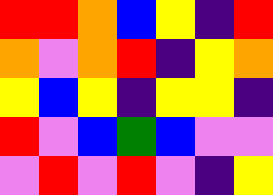[["red", "red", "orange", "blue", "yellow", "indigo", "red"], ["orange", "violet", "orange", "red", "indigo", "yellow", "orange"], ["yellow", "blue", "yellow", "indigo", "yellow", "yellow", "indigo"], ["red", "violet", "blue", "green", "blue", "violet", "violet"], ["violet", "red", "violet", "red", "violet", "indigo", "yellow"]]